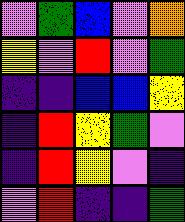[["violet", "green", "blue", "violet", "orange"], ["yellow", "violet", "red", "violet", "green"], ["indigo", "indigo", "blue", "blue", "yellow"], ["indigo", "red", "yellow", "green", "violet"], ["indigo", "red", "yellow", "violet", "indigo"], ["violet", "red", "indigo", "indigo", "green"]]